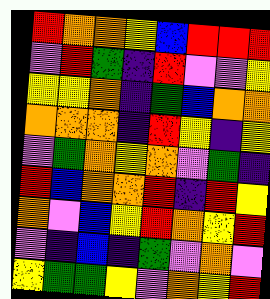[["red", "orange", "orange", "yellow", "blue", "red", "red", "red"], ["violet", "red", "green", "indigo", "red", "violet", "violet", "yellow"], ["yellow", "yellow", "orange", "indigo", "green", "blue", "orange", "orange"], ["orange", "orange", "orange", "indigo", "red", "yellow", "indigo", "yellow"], ["violet", "green", "orange", "yellow", "orange", "violet", "green", "indigo"], ["red", "blue", "orange", "orange", "red", "indigo", "red", "yellow"], ["orange", "violet", "blue", "yellow", "red", "orange", "yellow", "red"], ["violet", "indigo", "blue", "indigo", "green", "violet", "orange", "violet"], ["yellow", "green", "green", "yellow", "violet", "orange", "yellow", "red"]]